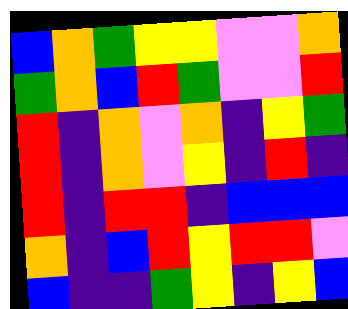[["blue", "orange", "green", "yellow", "yellow", "violet", "violet", "orange"], ["green", "orange", "blue", "red", "green", "violet", "violet", "red"], ["red", "indigo", "orange", "violet", "orange", "indigo", "yellow", "green"], ["red", "indigo", "orange", "violet", "yellow", "indigo", "red", "indigo"], ["red", "indigo", "red", "red", "indigo", "blue", "blue", "blue"], ["orange", "indigo", "blue", "red", "yellow", "red", "red", "violet"], ["blue", "indigo", "indigo", "green", "yellow", "indigo", "yellow", "blue"]]